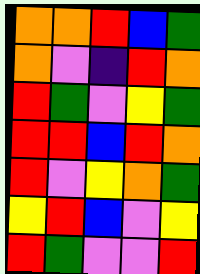[["orange", "orange", "red", "blue", "green"], ["orange", "violet", "indigo", "red", "orange"], ["red", "green", "violet", "yellow", "green"], ["red", "red", "blue", "red", "orange"], ["red", "violet", "yellow", "orange", "green"], ["yellow", "red", "blue", "violet", "yellow"], ["red", "green", "violet", "violet", "red"]]